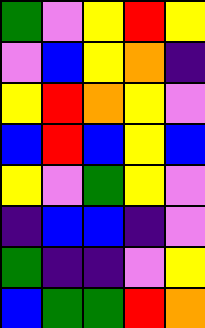[["green", "violet", "yellow", "red", "yellow"], ["violet", "blue", "yellow", "orange", "indigo"], ["yellow", "red", "orange", "yellow", "violet"], ["blue", "red", "blue", "yellow", "blue"], ["yellow", "violet", "green", "yellow", "violet"], ["indigo", "blue", "blue", "indigo", "violet"], ["green", "indigo", "indigo", "violet", "yellow"], ["blue", "green", "green", "red", "orange"]]